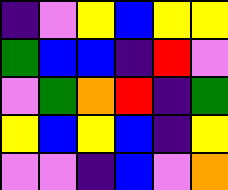[["indigo", "violet", "yellow", "blue", "yellow", "yellow"], ["green", "blue", "blue", "indigo", "red", "violet"], ["violet", "green", "orange", "red", "indigo", "green"], ["yellow", "blue", "yellow", "blue", "indigo", "yellow"], ["violet", "violet", "indigo", "blue", "violet", "orange"]]